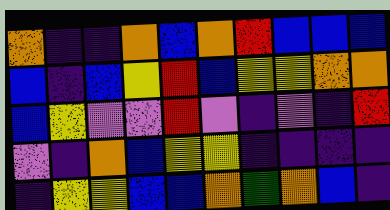[["orange", "indigo", "indigo", "orange", "blue", "orange", "red", "blue", "blue", "blue"], ["blue", "indigo", "blue", "yellow", "red", "blue", "yellow", "yellow", "orange", "orange"], ["blue", "yellow", "violet", "violet", "red", "violet", "indigo", "violet", "indigo", "red"], ["violet", "indigo", "orange", "blue", "yellow", "yellow", "indigo", "indigo", "indigo", "indigo"], ["indigo", "yellow", "yellow", "blue", "blue", "orange", "green", "orange", "blue", "indigo"]]